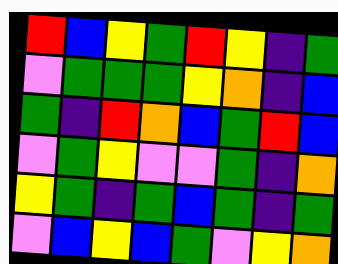[["red", "blue", "yellow", "green", "red", "yellow", "indigo", "green"], ["violet", "green", "green", "green", "yellow", "orange", "indigo", "blue"], ["green", "indigo", "red", "orange", "blue", "green", "red", "blue"], ["violet", "green", "yellow", "violet", "violet", "green", "indigo", "orange"], ["yellow", "green", "indigo", "green", "blue", "green", "indigo", "green"], ["violet", "blue", "yellow", "blue", "green", "violet", "yellow", "orange"]]